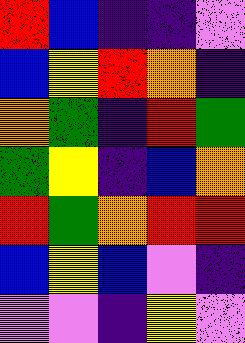[["red", "blue", "indigo", "indigo", "violet"], ["blue", "yellow", "red", "orange", "indigo"], ["orange", "green", "indigo", "red", "green"], ["green", "yellow", "indigo", "blue", "orange"], ["red", "green", "orange", "red", "red"], ["blue", "yellow", "blue", "violet", "indigo"], ["violet", "violet", "indigo", "yellow", "violet"]]